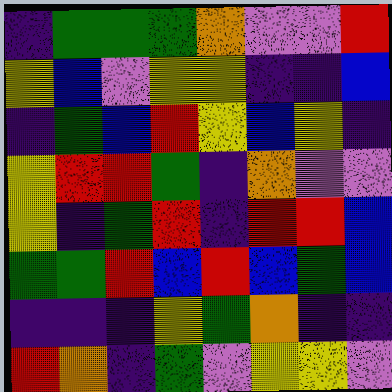[["indigo", "green", "green", "green", "orange", "violet", "violet", "red"], ["yellow", "blue", "violet", "yellow", "yellow", "indigo", "indigo", "blue"], ["indigo", "green", "blue", "red", "yellow", "blue", "yellow", "indigo"], ["yellow", "red", "red", "green", "indigo", "orange", "violet", "violet"], ["yellow", "indigo", "green", "red", "indigo", "red", "red", "blue"], ["green", "green", "red", "blue", "red", "blue", "green", "blue"], ["indigo", "indigo", "indigo", "yellow", "green", "orange", "indigo", "indigo"], ["red", "orange", "indigo", "green", "violet", "yellow", "yellow", "violet"]]